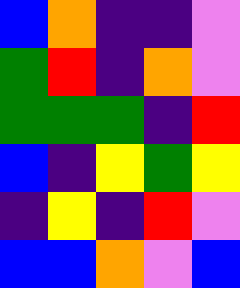[["blue", "orange", "indigo", "indigo", "violet"], ["green", "red", "indigo", "orange", "violet"], ["green", "green", "green", "indigo", "red"], ["blue", "indigo", "yellow", "green", "yellow"], ["indigo", "yellow", "indigo", "red", "violet"], ["blue", "blue", "orange", "violet", "blue"]]